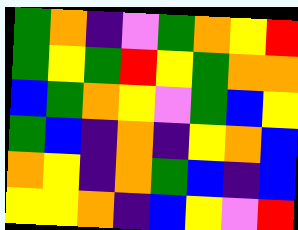[["green", "orange", "indigo", "violet", "green", "orange", "yellow", "red"], ["green", "yellow", "green", "red", "yellow", "green", "orange", "orange"], ["blue", "green", "orange", "yellow", "violet", "green", "blue", "yellow"], ["green", "blue", "indigo", "orange", "indigo", "yellow", "orange", "blue"], ["orange", "yellow", "indigo", "orange", "green", "blue", "indigo", "blue"], ["yellow", "yellow", "orange", "indigo", "blue", "yellow", "violet", "red"]]